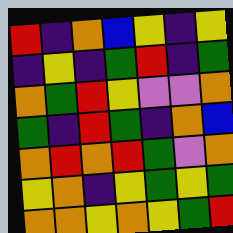[["red", "indigo", "orange", "blue", "yellow", "indigo", "yellow"], ["indigo", "yellow", "indigo", "green", "red", "indigo", "green"], ["orange", "green", "red", "yellow", "violet", "violet", "orange"], ["green", "indigo", "red", "green", "indigo", "orange", "blue"], ["orange", "red", "orange", "red", "green", "violet", "orange"], ["yellow", "orange", "indigo", "yellow", "green", "yellow", "green"], ["orange", "orange", "yellow", "orange", "yellow", "green", "red"]]